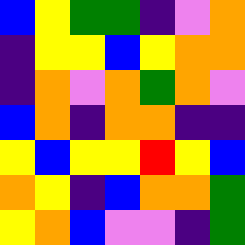[["blue", "yellow", "green", "green", "indigo", "violet", "orange"], ["indigo", "yellow", "yellow", "blue", "yellow", "orange", "orange"], ["indigo", "orange", "violet", "orange", "green", "orange", "violet"], ["blue", "orange", "indigo", "orange", "orange", "indigo", "indigo"], ["yellow", "blue", "yellow", "yellow", "red", "yellow", "blue"], ["orange", "yellow", "indigo", "blue", "orange", "orange", "green"], ["yellow", "orange", "blue", "violet", "violet", "indigo", "green"]]